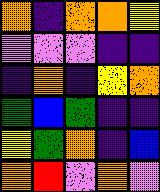[["orange", "indigo", "orange", "orange", "yellow"], ["violet", "violet", "violet", "indigo", "indigo"], ["indigo", "orange", "indigo", "yellow", "orange"], ["green", "blue", "green", "indigo", "indigo"], ["yellow", "green", "orange", "indigo", "blue"], ["orange", "red", "violet", "orange", "violet"]]